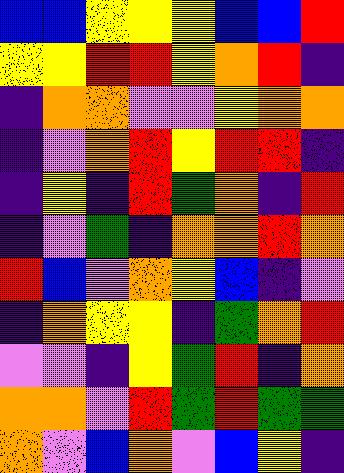[["blue", "blue", "yellow", "yellow", "yellow", "blue", "blue", "red"], ["yellow", "yellow", "red", "red", "yellow", "orange", "red", "indigo"], ["indigo", "orange", "orange", "violet", "violet", "yellow", "orange", "orange"], ["indigo", "violet", "orange", "red", "yellow", "red", "red", "indigo"], ["indigo", "yellow", "indigo", "red", "green", "orange", "indigo", "red"], ["indigo", "violet", "green", "indigo", "orange", "orange", "red", "orange"], ["red", "blue", "violet", "orange", "yellow", "blue", "indigo", "violet"], ["indigo", "orange", "yellow", "yellow", "indigo", "green", "orange", "red"], ["violet", "violet", "indigo", "yellow", "green", "red", "indigo", "orange"], ["orange", "orange", "violet", "red", "green", "red", "green", "green"], ["orange", "violet", "blue", "orange", "violet", "blue", "yellow", "indigo"]]